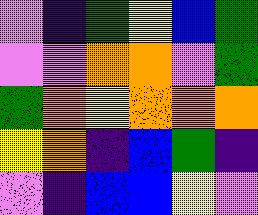[["violet", "indigo", "green", "yellow", "blue", "green"], ["violet", "violet", "orange", "orange", "violet", "green"], ["green", "orange", "yellow", "orange", "orange", "orange"], ["yellow", "orange", "indigo", "blue", "green", "indigo"], ["violet", "indigo", "blue", "blue", "yellow", "violet"]]